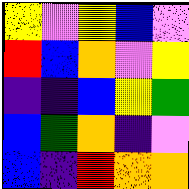[["yellow", "violet", "yellow", "blue", "violet"], ["red", "blue", "orange", "violet", "yellow"], ["indigo", "indigo", "blue", "yellow", "green"], ["blue", "green", "orange", "indigo", "violet"], ["blue", "indigo", "red", "orange", "orange"]]